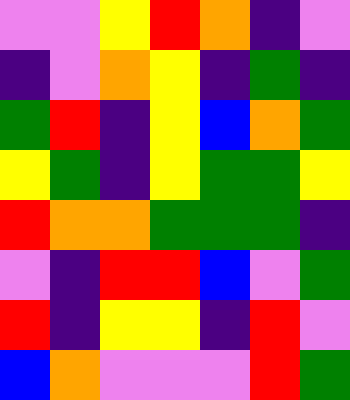[["violet", "violet", "yellow", "red", "orange", "indigo", "violet"], ["indigo", "violet", "orange", "yellow", "indigo", "green", "indigo"], ["green", "red", "indigo", "yellow", "blue", "orange", "green"], ["yellow", "green", "indigo", "yellow", "green", "green", "yellow"], ["red", "orange", "orange", "green", "green", "green", "indigo"], ["violet", "indigo", "red", "red", "blue", "violet", "green"], ["red", "indigo", "yellow", "yellow", "indigo", "red", "violet"], ["blue", "orange", "violet", "violet", "violet", "red", "green"]]